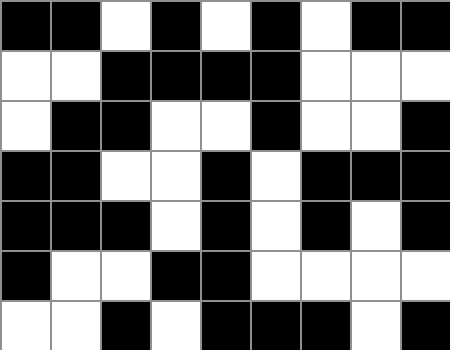[["black", "black", "white", "black", "white", "black", "white", "black", "black"], ["white", "white", "black", "black", "black", "black", "white", "white", "white"], ["white", "black", "black", "white", "white", "black", "white", "white", "black"], ["black", "black", "white", "white", "black", "white", "black", "black", "black"], ["black", "black", "black", "white", "black", "white", "black", "white", "black"], ["black", "white", "white", "black", "black", "white", "white", "white", "white"], ["white", "white", "black", "white", "black", "black", "black", "white", "black"]]